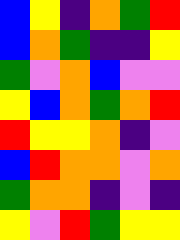[["blue", "yellow", "indigo", "orange", "green", "red"], ["blue", "orange", "green", "indigo", "indigo", "yellow"], ["green", "violet", "orange", "blue", "violet", "violet"], ["yellow", "blue", "orange", "green", "orange", "red"], ["red", "yellow", "yellow", "orange", "indigo", "violet"], ["blue", "red", "orange", "orange", "violet", "orange"], ["green", "orange", "orange", "indigo", "violet", "indigo"], ["yellow", "violet", "red", "green", "yellow", "yellow"]]